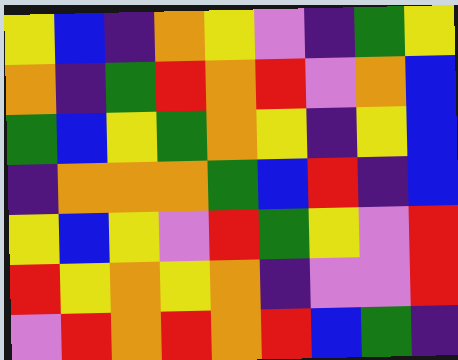[["yellow", "blue", "indigo", "orange", "yellow", "violet", "indigo", "green", "yellow"], ["orange", "indigo", "green", "red", "orange", "red", "violet", "orange", "blue"], ["green", "blue", "yellow", "green", "orange", "yellow", "indigo", "yellow", "blue"], ["indigo", "orange", "orange", "orange", "green", "blue", "red", "indigo", "blue"], ["yellow", "blue", "yellow", "violet", "red", "green", "yellow", "violet", "red"], ["red", "yellow", "orange", "yellow", "orange", "indigo", "violet", "violet", "red"], ["violet", "red", "orange", "red", "orange", "red", "blue", "green", "indigo"]]